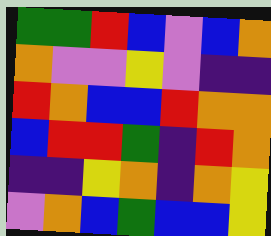[["green", "green", "red", "blue", "violet", "blue", "orange"], ["orange", "violet", "violet", "yellow", "violet", "indigo", "indigo"], ["red", "orange", "blue", "blue", "red", "orange", "orange"], ["blue", "red", "red", "green", "indigo", "red", "orange"], ["indigo", "indigo", "yellow", "orange", "indigo", "orange", "yellow"], ["violet", "orange", "blue", "green", "blue", "blue", "yellow"]]